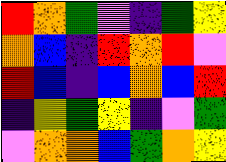[["red", "orange", "green", "violet", "indigo", "green", "yellow"], ["orange", "blue", "indigo", "red", "orange", "red", "violet"], ["red", "blue", "indigo", "blue", "orange", "blue", "red"], ["indigo", "yellow", "green", "yellow", "indigo", "violet", "green"], ["violet", "orange", "orange", "blue", "green", "orange", "yellow"]]